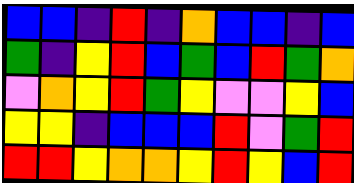[["blue", "blue", "indigo", "red", "indigo", "orange", "blue", "blue", "indigo", "blue"], ["green", "indigo", "yellow", "red", "blue", "green", "blue", "red", "green", "orange"], ["violet", "orange", "yellow", "red", "green", "yellow", "violet", "violet", "yellow", "blue"], ["yellow", "yellow", "indigo", "blue", "blue", "blue", "red", "violet", "green", "red"], ["red", "red", "yellow", "orange", "orange", "yellow", "red", "yellow", "blue", "red"]]